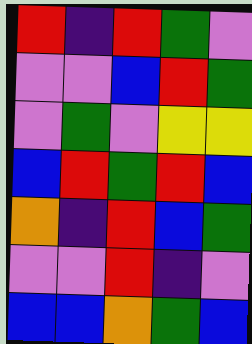[["red", "indigo", "red", "green", "violet"], ["violet", "violet", "blue", "red", "green"], ["violet", "green", "violet", "yellow", "yellow"], ["blue", "red", "green", "red", "blue"], ["orange", "indigo", "red", "blue", "green"], ["violet", "violet", "red", "indigo", "violet"], ["blue", "blue", "orange", "green", "blue"]]